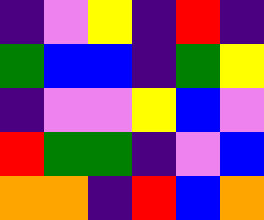[["indigo", "violet", "yellow", "indigo", "red", "indigo"], ["green", "blue", "blue", "indigo", "green", "yellow"], ["indigo", "violet", "violet", "yellow", "blue", "violet"], ["red", "green", "green", "indigo", "violet", "blue"], ["orange", "orange", "indigo", "red", "blue", "orange"]]